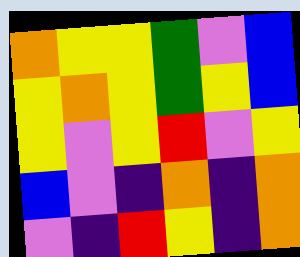[["orange", "yellow", "yellow", "green", "violet", "blue"], ["yellow", "orange", "yellow", "green", "yellow", "blue"], ["yellow", "violet", "yellow", "red", "violet", "yellow"], ["blue", "violet", "indigo", "orange", "indigo", "orange"], ["violet", "indigo", "red", "yellow", "indigo", "orange"]]